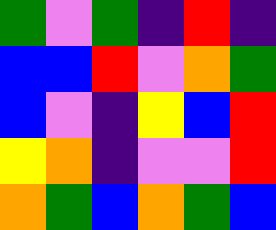[["green", "violet", "green", "indigo", "red", "indigo"], ["blue", "blue", "red", "violet", "orange", "green"], ["blue", "violet", "indigo", "yellow", "blue", "red"], ["yellow", "orange", "indigo", "violet", "violet", "red"], ["orange", "green", "blue", "orange", "green", "blue"]]